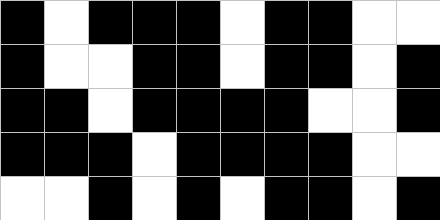[["black", "white", "black", "black", "black", "white", "black", "black", "white", "white"], ["black", "white", "white", "black", "black", "white", "black", "black", "white", "black"], ["black", "black", "white", "black", "black", "black", "black", "white", "white", "black"], ["black", "black", "black", "white", "black", "black", "black", "black", "white", "white"], ["white", "white", "black", "white", "black", "white", "black", "black", "white", "black"]]